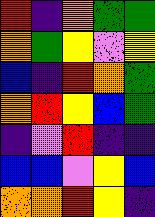[["red", "indigo", "orange", "green", "green"], ["orange", "green", "yellow", "violet", "yellow"], ["blue", "indigo", "red", "orange", "green"], ["orange", "red", "yellow", "blue", "green"], ["indigo", "violet", "red", "indigo", "indigo"], ["blue", "blue", "violet", "yellow", "blue"], ["orange", "orange", "red", "yellow", "indigo"]]